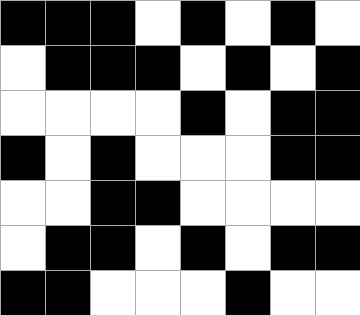[["black", "black", "black", "white", "black", "white", "black", "white"], ["white", "black", "black", "black", "white", "black", "white", "black"], ["white", "white", "white", "white", "black", "white", "black", "black"], ["black", "white", "black", "white", "white", "white", "black", "black"], ["white", "white", "black", "black", "white", "white", "white", "white"], ["white", "black", "black", "white", "black", "white", "black", "black"], ["black", "black", "white", "white", "white", "black", "white", "white"]]